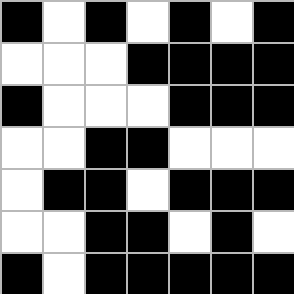[["black", "white", "black", "white", "black", "white", "black"], ["white", "white", "white", "black", "black", "black", "black"], ["black", "white", "white", "white", "black", "black", "black"], ["white", "white", "black", "black", "white", "white", "white"], ["white", "black", "black", "white", "black", "black", "black"], ["white", "white", "black", "black", "white", "black", "white"], ["black", "white", "black", "black", "black", "black", "black"]]